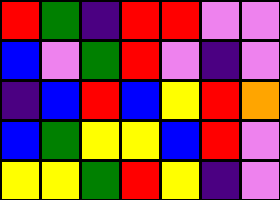[["red", "green", "indigo", "red", "red", "violet", "violet"], ["blue", "violet", "green", "red", "violet", "indigo", "violet"], ["indigo", "blue", "red", "blue", "yellow", "red", "orange"], ["blue", "green", "yellow", "yellow", "blue", "red", "violet"], ["yellow", "yellow", "green", "red", "yellow", "indigo", "violet"]]